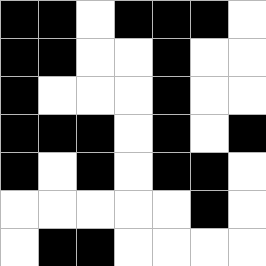[["black", "black", "white", "black", "black", "black", "white"], ["black", "black", "white", "white", "black", "white", "white"], ["black", "white", "white", "white", "black", "white", "white"], ["black", "black", "black", "white", "black", "white", "black"], ["black", "white", "black", "white", "black", "black", "white"], ["white", "white", "white", "white", "white", "black", "white"], ["white", "black", "black", "white", "white", "white", "white"]]